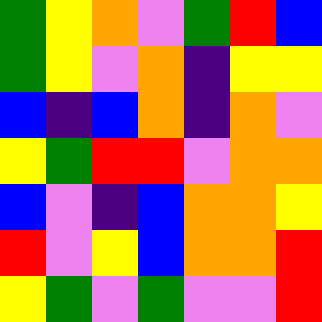[["green", "yellow", "orange", "violet", "green", "red", "blue"], ["green", "yellow", "violet", "orange", "indigo", "yellow", "yellow"], ["blue", "indigo", "blue", "orange", "indigo", "orange", "violet"], ["yellow", "green", "red", "red", "violet", "orange", "orange"], ["blue", "violet", "indigo", "blue", "orange", "orange", "yellow"], ["red", "violet", "yellow", "blue", "orange", "orange", "red"], ["yellow", "green", "violet", "green", "violet", "violet", "red"]]